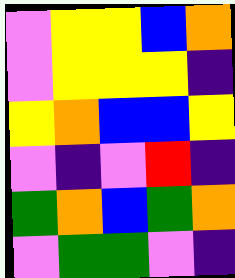[["violet", "yellow", "yellow", "blue", "orange"], ["violet", "yellow", "yellow", "yellow", "indigo"], ["yellow", "orange", "blue", "blue", "yellow"], ["violet", "indigo", "violet", "red", "indigo"], ["green", "orange", "blue", "green", "orange"], ["violet", "green", "green", "violet", "indigo"]]